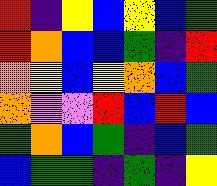[["red", "indigo", "yellow", "blue", "yellow", "blue", "green"], ["red", "orange", "blue", "blue", "green", "indigo", "red"], ["orange", "yellow", "blue", "yellow", "orange", "blue", "green"], ["orange", "violet", "violet", "red", "blue", "red", "blue"], ["green", "orange", "blue", "green", "indigo", "blue", "green"], ["blue", "green", "green", "indigo", "green", "indigo", "yellow"]]